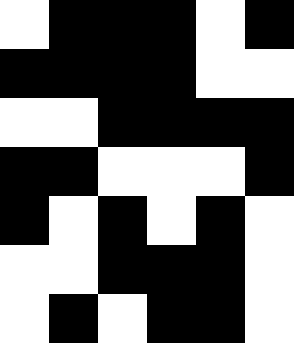[["white", "black", "black", "black", "white", "black"], ["black", "black", "black", "black", "white", "white"], ["white", "white", "black", "black", "black", "black"], ["black", "black", "white", "white", "white", "black"], ["black", "white", "black", "white", "black", "white"], ["white", "white", "black", "black", "black", "white"], ["white", "black", "white", "black", "black", "white"]]